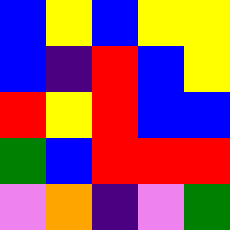[["blue", "yellow", "blue", "yellow", "yellow"], ["blue", "indigo", "red", "blue", "yellow"], ["red", "yellow", "red", "blue", "blue"], ["green", "blue", "red", "red", "red"], ["violet", "orange", "indigo", "violet", "green"]]